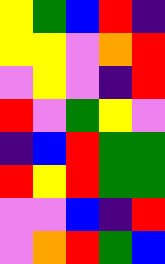[["yellow", "green", "blue", "red", "indigo"], ["yellow", "yellow", "violet", "orange", "red"], ["violet", "yellow", "violet", "indigo", "red"], ["red", "violet", "green", "yellow", "violet"], ["indigo", "blue", "red", "green", "green"], ["red", "yellow", "red", "green", "green"], ["violet", "violet", "blue", "indigo", "red"], ["violet", "orange", "red", "green", "blue"]]